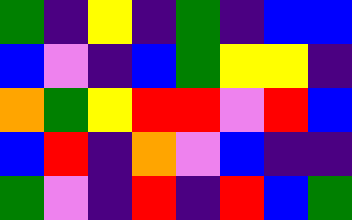[["green", "indigo", "yellow", "indigo", "green", "indigo", "blue", "blue"], ["blue", "violet", "indigo", "blue", "green", "yellow", "yellow", "indigo"], ["orange", "green", "yellow", "red", "red", "violet", "red", "blue"], ["blue", "red", "indigo", "orange", "violet", "blue", "indigo", "indigo"], ["green", "violet", "indigo", "red", "indigo", "red", "blue", "green"]]